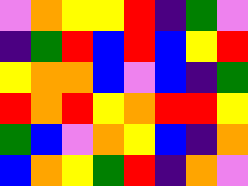[["violet", "orange", "yellow", "yellow", "red", "indigo", "green", "violet"], ["indigo", "green", "red", "blue", "red", "blue", "yellow", "red"], ["yellow", "orange", "orange", "blue", "violet", "blue", "indigo", "green"], ["red", "orange", "red", "yellow", "orange", "red", "red", "yellow"], ["green", "blue", "violet", "orange", "yellow", "blue", "indigo", "orange"], ["blue", "orange", "yellow", "green", "red", "indigo", "orange", "violet"]]